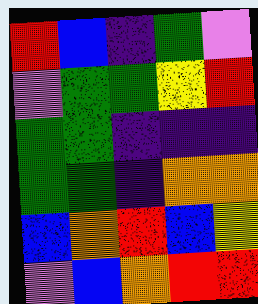[["red", "blue", "indigo", "green", "violet"], ["violet", "green", "green", "yellow", "red"], ["green", "green", "indigo", "indigo", "indigo"], ["green", "green", "indigo", "orange", "orange"], ["blue", "orange", "red", "blue", "yellow"], ["violet", "blue", "orange", "red", "red"]]